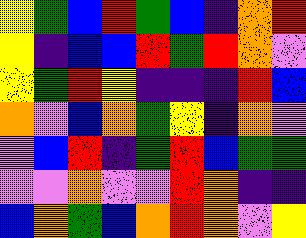[["yellow", "green", "blue", "red", "green", "blue", "indigo", "orange", "red"], ["yellow", "indigo", "blue", "blue", "red", "green", "red", "orange", "violet"], ["yellow", "green", "red", "yellow", "indigo", "indigo", "indigo", "red", "blue"], ["orange", "violet", "blue", "orange", "green", "yellow", "indigo", "orange", "violet"], ["violet", "blue", "red", "indigo", "green", "red", "blue", "green", "green"], ["violet", "violet", "orange", "violet", "violet", "red", "orange", "indigo", "indigo"], ["blue", "orange", "green", "blue", "orange", "red", "orange", "violet", "yellow"]]